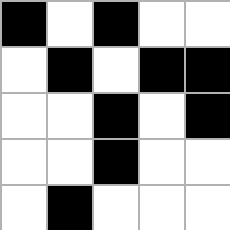[["black", "white", "black", "white", "white"], ["white", "black", "white", "black", "black"], ["white", "white", "black", "white", "black"], ["white", "white", "black", "white", "white"], ["white", "black", "white", "white", "white"]]